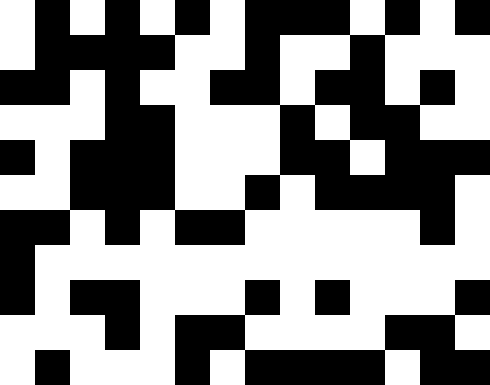[["white", "black", "white", "black", "white", "black", "white", "black", "black", "black", "white", "black", "white", "black"], ["white", "black", "black", "black", "black", "white", "white", "black", "white", "white", "black", "white", "white", "white"], ["black", "black", "white", "black", "white", "white", "black", "black", "white", "black", "black", "white", "black", "white"], ["white", "white", "white", "black", "black", "white", "white", "white", "black", "white", "black", "black", "white", "white"], ["black", "white", "black", "black", "black", "white", "white", "white", "black", "black", "white", "black", "black", "black"], ["white", "white", "black", "black", "black", "white", "white", "black", "white", "black", "black", "black", "black", "white"], ["black", "black", "white", "black", "white", "black", "black", "white", "white", "white", "white", "white", "black", "white"], ["black", "white", "white", "white", "white", "white", "white", "white", "white", "white", "white", "white", "white", "white"], ["black", "white", "black", "black", "white", "white", "white", "black", "white", "black", "white", "white", "white", "black"], ["white", "white", "white", "black", "white", "black", "black", "white", "white", "white", "white", "black", "black", "white"], ["white", "black", "white", "white", "white", "black", "white", "black", "black", "black", "black", "white", "black", "black"]]